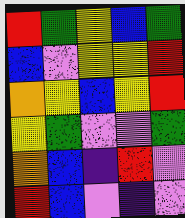[["red", "green", "yellow", "blue", "green"], ["blue", "violet", "yellow", "yellow", "red"], ["orange", "yellow", "blue", "yellow", "red"], ["yellow", "green", "violet", "violet", "green"], ["orange", "blue", "indigo", "red", "violet"], ["red", "blue", "violet", "indigo", "violet"]]